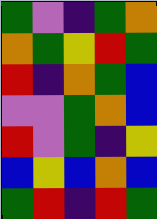[["green", "violet", "indigo", "green", "orange"], ["orange", "green", "yellow", "red", "green"], ["red", "indigo", "orange", "green", "blue"], ["violet", "violet", "green", "orange", "blue"], ["red", "violet", "green", "indigo", "yellow"], ["blue", "yellow", "blue", "orange", "blue"], ["green", "red", "indigo", "red", "green"]]